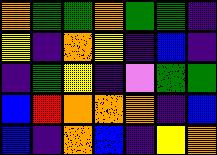[["orange", "green", "green", "orange", "green", "green", "indigo"], ["yellow", "indigo", "orange", "yellow", "indigo", "blue", "indigo"], ["indigo", "green", "yellow", "indigo", "violet", "green", "green"], ["blue", "red", "orange", "orange", "orange", "indigo", "blue"], ["blue", "indigo", "orange", "blue", "indigo", "yellow", "orange"]]